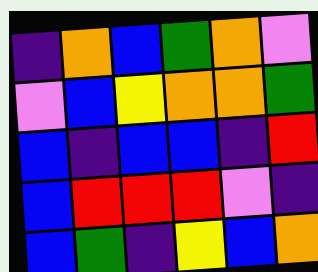[["indigo", "orange", "blue", "green", "orange", "violet"], ["violet", "blue", "yellow", "orange", "orange", "green"], ["blue", "indigo", "blue", "blue", "indigo", "red"], ["blue", "red", "red", "red", "violet", "indigo"], ["blue", "green", "indigo", "yellow", "blue", "orange"]]